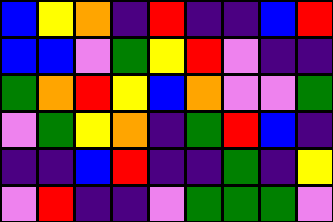[["blue", "yellow", "orange", "indigo", "red", "indigo", "indigo", "blue", "red"], ["blue", "blue", "violet", "green", "yellow", "red", "violet", "indigo", "indigo"], ["green", "orange", "red", "yellow", "blue", "orange", "violet", "violet", "green"], ["violet", "green", "yellow", "orange", "indigo", "green", "red", "blue", "indigo"], ["indigo", "indigo", "blue", "red", "indigo", "indigo", "green", "indigo", "yellow"], ["violet", "red", "indigo", "indigo", "violet", "green", "green", "green", "violet"]]